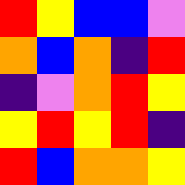[["red", "yellow", "blue", "blue", "violet"], ["orange", "blue", "orange", "indigo", "red"], ["indigo", "violet", "orange", "red", "yellow"], ["yellow", "red", "yellow", "red", "indigo"], ["red", "blue", "orange", "orange", "yellow"]]